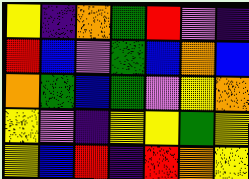[["yellow", "indigo", "orange", "green", "red", "violet", "indigo"], ["red", "blue", "violet", "green", "blue", "orange", "blue"], ["orange", "green", "blue", "green", "violet", "yellow", "orange"], ["yellow", "violet", "indigo", "yellow", "yellow", "green", "yellow"], ["yellow", "blue", "red", "indigo", "red", "orange", "yellow"]]